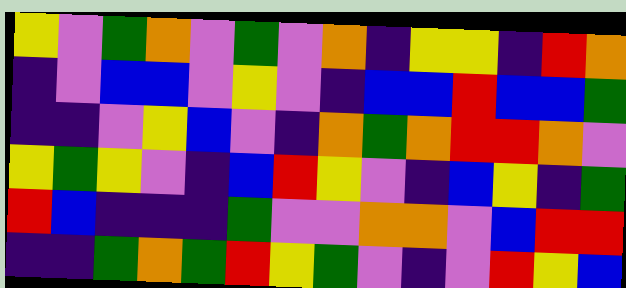[["yellow", "violet", "green", "orange", "violet", "green", "violet", "orange", "indigo", "yellow", "yellow", "indigo", "red", "orange"], ["indigo", "violet", "blue", "blue", "violet", "yellow", "violet", "indigo", "blue", "blue", "red", "blue", "blue", "green"], ["indigo", "indigo", "violet", "yellow", "blue", "violet", "indigo", "orange", "green", "orange", "red", "red", "orange", "violet"], ["yellow", "green", "yellow", "violet", "indigo", "blue", "red", "yellow", "violet", "indigo", "blue", "yellow", "indigo", "green"], ["red", "blue", "indigo", "indigo", "indigo", "green", "violet", "violet", "orange", "orange", "violet", "blue", "red", "red"], ["indigo", "indigo", "green", "orange", "green", "red", "yellow", "green", "violet", "indigo", "violet", "red", "yellow", "blue"]]